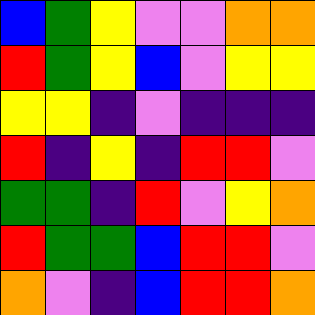[["blue", "green", "yellow", "violet", "violet", "orange", "orange"], ["red", "green", "yellow", "blue", "violet", "yellow", "yellow"], ["yellow", "yellow", "indigo", "violet", "indigo", "indigo", "indigo"], ["red", "indigo", "yellow", "indigo", "red", "red", "violet"], ["green", "green", "indigo", "red", "violet", "yellow", "orange"], ["red", "green", "green", "blue", "red", "red", "violet"], ["orange", "violet", "indigo", "blue", "red", "red", "orange"]]